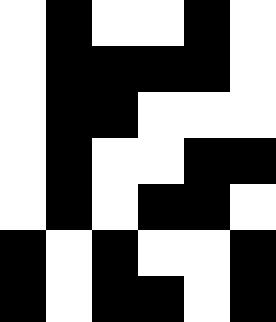[["white", "black", "white", "white", "black", "white"], ["white", "black", "black", "black", "black", "white"], ["white", "black", "black", "white", "white", "white"], ["white", "black", "white", "white", "black", "black"], ["white", "black", "white", "black", "black", "white"], ["black", "white", "black", "white", "white", "black"], ["black", "white", "black", "black", "white", "black"]]